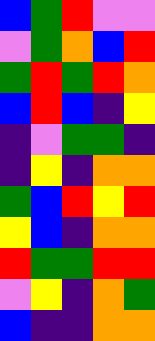[["blue", "green", "red", "violet", "violet"], ["violet", "green", "orange", "blue", "red"], ["green", "red", "green", "red", "orange"], ["blue", "red", "blue", "indigo", "yellow"], ["indigo", "violet", "green", "green", "indigo"], ["indigo", "yellow", "indigo", "orange", "orange"], ["green", "blue", "red", "yellow", "red"], ["yellow", "blue", "indigo", "orange", "orange"], ["red", "green", "green", "red", "red"], ["violet", "yellow", "indigo", "orange", "green"], ["blue", "indigo", "indigo", "orange", "orange"]]